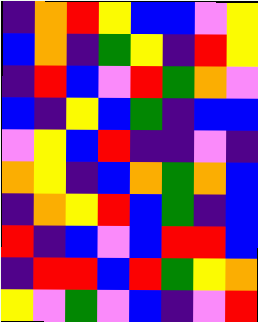[["indigo", "orange", "red", "yellow", "blue", "blue", "violet", "yellow"], ["blue", "orange", "indigo", "green", "yellow", "indigo", "red", "yellow"], ["indigo", "red", "blue", "violet", "red", "green", "orange", "violet"], ["blue", "indigo", "yellow", "blue", "green", "indigo", "blue", "blue"], ["violet", "yellow", "blue", "red", "indigo", "indigo", "violet", "indigo"], ["orange", "yellow", "indigo", "blue", "orange", "green", "orange", "blue"], ["indigo", "orange", "yellow", "red", "blue", "green", "indigo", "blue"], ["red", "indigo", "blue", "violet", "blue", "red", "red", "blue"], ["indigo", "red", "red", "blue", "red", "green", "yellow", "orange"], ["yellow", "violet", "green", "violet", "blue", "indigo", "violet", "red"]]